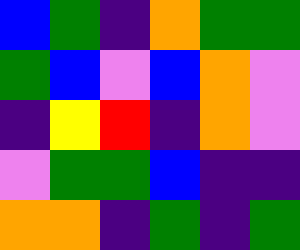[["blue", "green", "indigo", "orange", "green", "green"], ["green", "blue", "violet", "blue", "orange", "violet"], ["indigo", "yellow", "red", "indigo", "orange", "violet"], ["violet", "green", "green", "blue", "indigo", "indigo"], ["orange", "orange", "indigo", "green", "indigo", "green"]]